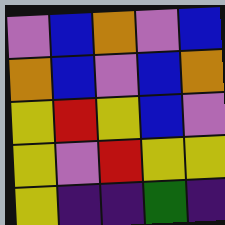[["violet", "blue", "orange", "violet", "blue"], ["orange", "blue", "violet", "blue", "orange"], ["yellow", "red", "yellow", "blue", "violet"], ["yellow", "violet", "red", "yellow", "yellow"], ["yellow", "indigo", "indigo", "green", "indigo"]]